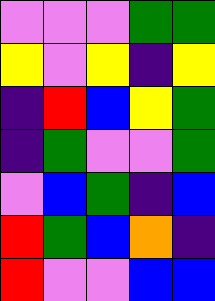[["violet", "violet", "violet", "green", "green"], ["yellow", "violet", "yellow", "indigo", "yellow"], ["indigo", "red", "blue", "yellow", "green"], ["indigo", "green", "violet", "violet", "green"], ["violet", "blue", "green", "indigo", "blue"], ["red", "green", "blue", "orange", "indigo"], ["red", "violet", "violet", "blue", "blue"]]